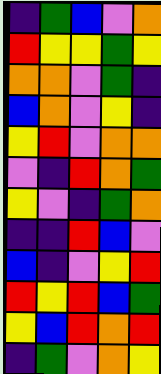[["indigo", "green", "blue", "violet", "orange"], ["red", "yellow", "yellow", "green", "yellow"], ["orange", "orange", "violet", "green", "indigo"], ["blue", "orange", "violet", "yellow", "indigo"], ["yellow", "red", "violet", "orange", "orange"], ["violet", "indigo", "red", "orange", "green"], ["yellow", "violet", "indigo", "green", "orange"], ["indigo", "indigo", "red", "blue", "violet"], ["blue", "indigo", "violet", "yellow", "red"], ["red", "yellow", "red", "blue", "green"], ["yellow", "blue", "red", "orange", "red"], ["indigo", "green", "violet", "orange", "yellow"]]